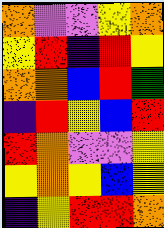[["orange", "violet", "violet", "yellow", "orange"], ["yellow", "red", "indigo", "red", "yellow"], ["orange", "orange", "blue", "red", "green"], ["indigo", "red", "yellow", "blue", "red"], ["red", "orange", "violet", "violet", "yellow"], ["yellow", "orange", "yellow", "blue", "yellow"], ["indigo", "yellow", "red", "red", "orange"]]